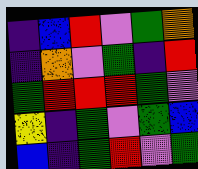[["indigo", "blue", "red", "violet", "green", "orange"], ["indigo", "orange", "violet", "green", "indigo", "red"], ["green", "red", "red", "red", "green", "violet"], ["yellow", "indigo", "green", "violet", "green", "blue"], ["blue", "indigo", "green", "red", "violet", "green"]]